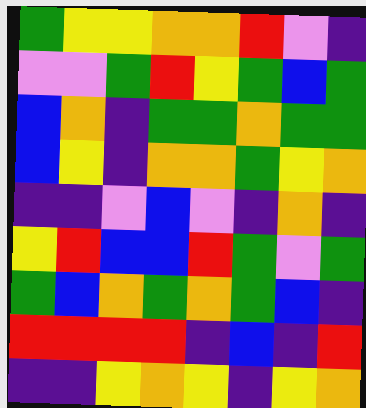[["green", "yellow", "yellow", "orange", "orange", "red", "violet", "indigo"], ["violet", "violet", "green", "red", "yellow", "green", "blue", "green"], ["blue", "orange", "indigo", "green", "green", "orange", "green", "green"], ["blue", "yellow", "indigo", "orange", "orange", "green", "yellow", "orange"], ["indigo", "indigo", "violet", "blue", "violet", "indigo", "orange", "indigo"], ["yellow", "red", "blue", "blue", "red", "green", "violet", "green"], ["green", "blue", "orange", "green", "orange", "green", "blue", "indigo"], ["red", "red", "red", "red", "indigo", "blue", "indigo", "red"], ["indigo", "indigo", "yellow", "orange", "yellow", "indigo", "yellow", "orange"]]